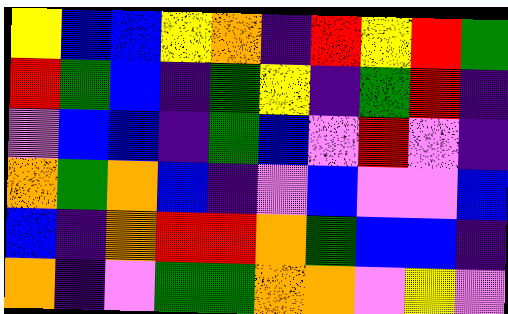[["yellow", "blue", "blue", "yellow", "orange", "indigo", "red", "yellow", "red", "green"], ["red", "green", "blue", "indigo", "green", "yellow", "indigo", "green", "red", "indigo"], ["violet", "blue", "blue", "indigo", "green", "blue", "violet", "red", "violet", "indigo"], ["orange", "green", "orange", "blue", "indigo", "violet", "blue", "violet", "violet", "blue"], ["blue", "indigo", "orange", "red", "red", "orange", "green", "blue", "blue", "indigo"], ["orange", "indigo", "violet", "green", "green", "orange", "orange", "violet", "yellow", "violet"]]